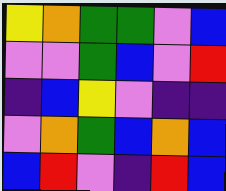[["yellow", "orange", "green", "green", "violet", "blue"], ["violet", "violet", "green", "blue", "violet", "red"], ["indigo", "blue", "yellow", "violet", "indigo", "indigo"], ["violet", "orange", "green", "blue", "orange", "blue"], ["blue", "red", "violet", "indigo", "red", "blue"]]